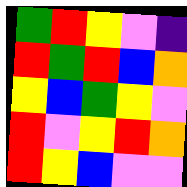[["green", "red", "yellow", "violet", "indigo"], ["red", "green", "red", "blue", "orange"], ["yellow", "blue", "green", "yellow", "violet"], ["red", "violet", "yellow", "red", "orange"], ["red", "yellow", "blue", "violet", "violet"]]